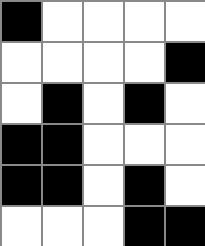[["black", "white", "white", "white", "white"], ["white", "white", "white", "white", "black"], ["white", "black", "white", "black", "white"], ["black", "black", "white", "white", "white"], ["black", "black", "white", "black", "white"], ["white", "white", "white", "black", "black"]]